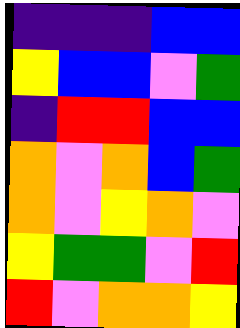[["indigo", "indigo", "indigo", "blue", "blue"], ["yellow", "blue", "blue", "violet", "green"], ["indigo", "red", "red", "blue", "blue"], ["orange", "violet", "orange", "blue", "green"], ["orange", "violet", "yellow", "orange", "violet"], ["yellow", "green", "green", "violet", "red"], ["red", "violet", "orange", "orange", "yellow"]]